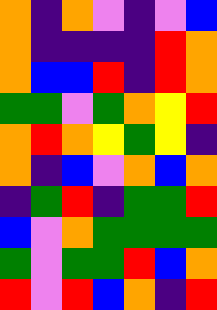[["orange", "indigo", "orange", "violet", "indigo", "violet", "blue"], ["orange", "indigo", "indigo", "indigo", "indigo", "red", "orange"], ["orange", "blue", "blue", "red", "indigo", "red", "orange"], ["green", "green", "violet", "green", "orange", "yellow", "red"], ["orange", "red", "orange", "yellow", "green", "yellow", "indigo"], ["orange", "indigo", "blue", "violet", "orange", "blue", "orange"], ["indigo", "green", "red", "indigo", "green", "green", "red"], ["blue", "violet", "orange", "green", "green", "green", "green"], ["green", "violet", "green", "green", "red", "blue", "orange"], ["red", "violet", "red", "blue", "orange", "indigo", "red"]]